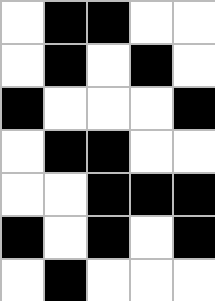[["white", "black", "black", "white", "white"], ["white", "black", "white", "black", "white"], ["black", "white", "white", "white", "black"], ["white", "black", "black", "white", "white"], ["white", "white", "black", "black", "black"], ["black", "white", "black", "white", "black"], ["white", "black", "white", "white", "white"]]